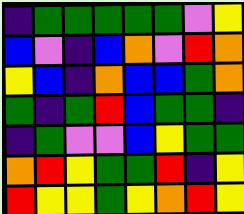[["indigo", "green", "green", "green", "green", "green", "violet", "yellow"], ["blue", "violet", "indigo", "blue", "orange", "violet", "red", "orange"], ["yellow", "blue", "indigo", "orange", "blue", "blue", "green", "orange"], ["green", "indigo", "green", "red", "blue", "green", "green", "indigo"], ["indigo", "green", "violet", "violet", "blue", "yellow", "green", "green"], ["orange", "red", "yellow", "green", "green", "red", "indigo", "yellow"], ["red", "yellow", "yellow", "green", "yellow", "orange", "red", "yellow"]]